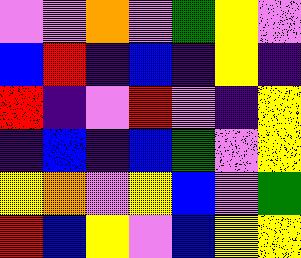[["violet", "violet", "orange", "violet", "green", "yellow", "violet"], ["blue", "red", "indigo", "blue", "indigo", "yellow", "indigo"], ["red", "indigo", "violet", "red", "violet", "indigo", "yellow"], ["indigo", "blue", "indigo", "blue", "green", "violet", "yellow"], ["yellow", "orange", "violet", "yellow", "blue", "violet", "green"], ["red", "blue", "yellow", "violet", "blue", "yellow", "yellow"]]